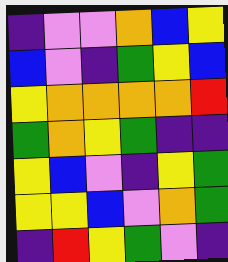[["indigo", "violet", "violet", "orange", "blue", "yellow"], ["blue", "violet", "indigo", "green", "yellow", "blue"], ["yellow", "orange", "orange", "orange", "orange", "red"], ["green", "orange", "yellow", "green", "indigo", "indigo"], ["yellow", "blue", "violet", "indigo", "yellow", "green"], ["yellow", "yellow", "blue", "violet", "orange", "green"], ["indigo", "red", "yellow", "green", "violet", "indigo"]]